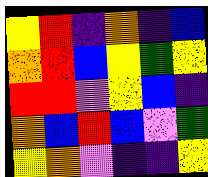[["yellow", "red", "indigo", "orange", "indigo", "blue"], ["orange", "red", "blue", "yellow", "green", "yellow"], ["red", "red", "violet", "yellow", "blue", "indigo"], ["orange", "blue", "red", "blue", "violet", "green"], ["yellow", "orange", "violet", "indigo", "indigo", "yellow"]]